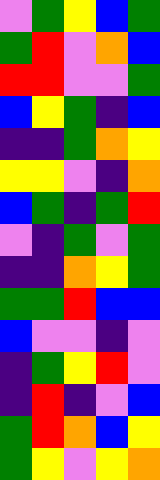[["violet", "green", "yellow", "blue", "green"], ["green", "red", "violet", "orange", "blue"], ["red", "red", "violet", "violet", "green"], ["blue", "yellow", "green", "indigo", "blue"], ["indigo", "indigo", "green", "orange", "yellow"], ["yellow", "yellow", "violet", "indigo", "orange"], ["blue", "green", "indigo", "green", "red"], ["violet", "indigo", "green", "violet", "green"], ["indigo", "indigo", "orange", "yellow", "green"], ["green", "green", "red", "blue", "blue"], ["blue", "violet", "violet", "indigo", "violet"], ["indigo", "green", "yellow", "red", "violet"], ["indigo", "red", "indigo", "violet", "blue"], ["green", "red", "orange", "blue", "yellow"], ["green", "yellow", "violet", "yellow", "orange"]]